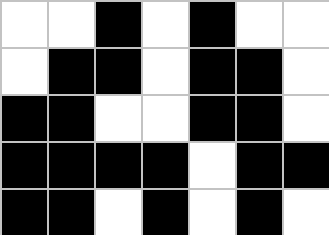[["white", "white", "black", "white", "black", "white", "white"], ["white", "black", "black", "white", "black", "black", "white"], ["black", "black", "white", "white", "black", "black", "white"], ["black", "black", "black", "black", "white", "black", "black"], ["black", "black", "white", "black", "white", "black", "white"]]